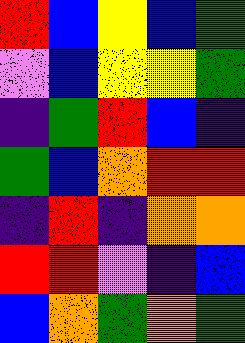[["red", "blue", "yellow", "blue", "green"], ["violet", "blue", "yellow", "yellow", "green"], ["indigo", "green", "red", "blue", "indigo"], ["green", "blue", "orange", "red", "red"], ["indigo", "red", "indigo", "orange", "orange"], ["red", "red", "violet", "indigo", "blue"], ["blue", "orange", "green", "orange", "green"]]